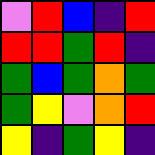[["violet", "red", "blue", "indigo", "red"], ["red", "red", "green", "red", "indigo"], ["green", "blue", "green", "orange", "green"], ["green", "yellow", "violet", "orange", "red"], ["yellow", "indigo", "green", "yellow", "indigo"]]